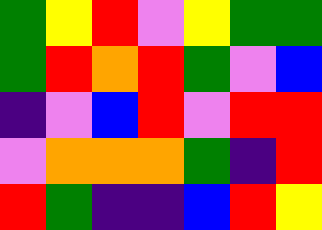[["green", "yellow", "red", "violet", "yellow", "green", "green"], ["green", "red", "orange", "red", "green", "violet", "blue"], ["indigo", "violet", "blue", "red", "violet", "red", "red"], ["violet", "orange", "orange", "orange", "green", "indigo", "red"], ["red", "green", "indigo", "indigo", "blue", "red", "yellow"]]